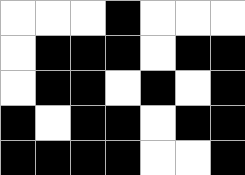[["white", "white", "white", "black", "white", "white", "white"], ["white", "black", "black", "black", "white", "black", "black"], ["white", "black", "black", "white", "black", "white", "black"], ["black", "white", "black", "black", "white", "black", "black"], ["black", "black", "black", "black", "white", "white", "black"]]